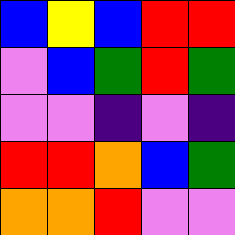[["blue", "yellow", "blue", "red", "red"], ["violet", "blue", "green", "red", "green"], ["violet", "violet", "indigo", "violet", "indigo"], ["red", "red", "orange", "blue", "green"], ["orange", "orange", "red", "violet", "violet"]]